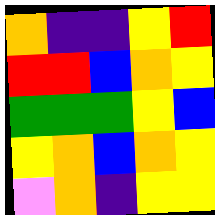[["orange", "indigo", "indigo", "yellow", "red"], ["red", "red", "blue", "orange", "yellow"], ["green", "green", "green", "yellow", "blue"], ["yellow", "orange", "blue", "orange", "yellow"], ["violet", "orange", "indigo", "yellow", "yellow"]]